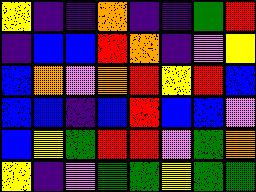[["yellow", "indigo", "indigo", "orange", "indigo", "indigo", "green", "red"], ["indigo", "blue", "blue", "red", "orange", "indigo", "violet", "yellow"], ["blue", "orange", "violet", "orange", "red", "yellow", "red", "blue"], ["blue", "blue", "indigo", "blue", "red", "blue", "blue", "violet"], ["blue", "yellow", "green", "red", "red", "violet", "green", "orange"], ["yellow", "indigo", "violet", "green", "green", "yellow", "green", "green"]]